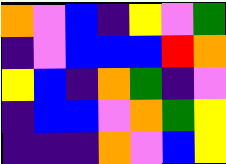[["orange", "violet", "blue", "indigo", "yellow", "violet", "green"], ["indigo", "violet", "blue", "blue", "blue", "red", "orange"], ["yellow", "blue", "indigo", "orange", "green", "indigo", "violet"], ["indigo", "blue", "blue", "violet", "orange", "green", "yellow"], ["indigo", "indigo", "indigo", "orange", "violet", "blue", "yellow"]]